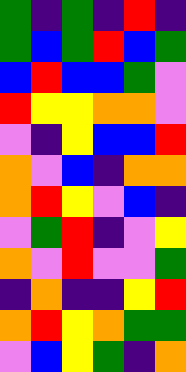[["green", "indigo", "green", "indigo", "red", "indigo"], ["green", "blue", "green", "red", "blue", "green"], ["blue", "red", "blue", "blue", "green", "violet"], ["red", "yellow", "yellow", "orange", "orange", "violet"], ["violet", "indigo", "yellow", "blue", "blue", "red"], ["orange", "violet", "blue", "indigo", "orange", "orange"], ["orange", "red", "yellow", "violet", "blue", "indigo"], ["violet", "green", "red", "indigo", "violet", "yellow"], ["orange", "violet", "red", "violet", "violet", "green"], ["indigo", "orange", "indigo", "indigo", "yellow", "red"], ["orange", "red", "yellow", "orange", "green", "green"], ["violet", "blue", "yellow", "green", "indigo", "orange"]]